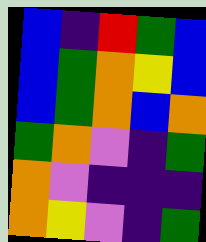[["blue", "indigo", "red", "green", "blue"], ["blue", "green", "orange", "yellow", "blue"], ["blue", "green", "orange", "blue", "orange"], ["green", "orange", "violet", "indigo", "green"], ["orange", "violet", "indigo", "indigo", "indigo"], ["orange", "yellow", "violet", "indigo", "green"]]